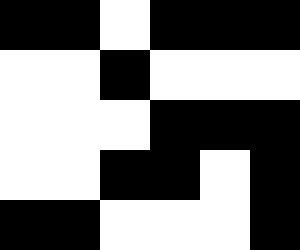[["black", "black", "white", "black", "black", "black"], ["white", "white", "black", "white", "white", "white"], ["white", "white", "white", "black", "black", "black"], ["white", "white", "black", "black", "white", "black"], ["black", "black", "white", "white", "white", "black"]]